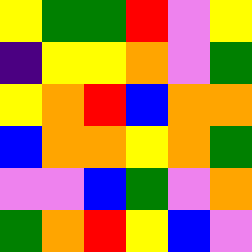[["yellow", "green", "green", "red", "violet", "yellow"], ["indigo", "yellow", "yellow", "orange", "violet", "green"], ["yellow", "orange", "red", "blue", "orange", "orange"], ["blue", "orange", "orange", "yellow", "orange", "green"], ["violet", "violet", "blue", "green", "violet", "orange"], ["green", "orange", "red", "yellow", "blue", "violet"]]